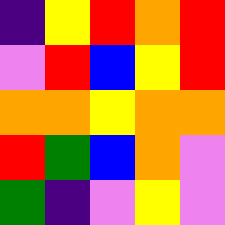[["indigo", "yellow", "red", "orange", "red"], ["violet", "red", "blue", "yellow", "red"], ["orange", "orange", "yellow", "orange", "orange"], ["red", "green", "blue", "orange", "violet"], ["green", "indigo", "violet", "yellow", "violet"]]